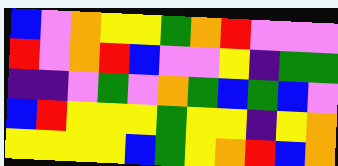[["blue", "violet", "orange", "yellow", "yellow", "green", "orange", "red", "violet", "violet", "violet"], ["red", "violet", "orange", "red", "blue", "violet", "violet", "yellow", "indigo", "green", "green"], ["indigo", "indigo", "violet", "green", "violet", "orange", "green", "blue", "green", "blue", "violet"], ["blue", "red", "yellow", "yellow", "yellow", "green", "yellow", "yellow", "indigo", "yellow", "orange"], ["yellow", "yellow", "yellow", "yellow", "blue", "green", "yellow", "orange", "red", "blue", "orange"]]